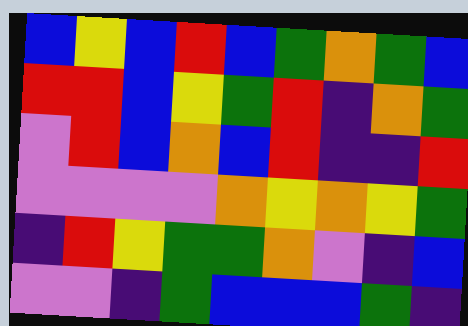[["blue", "yellow", "blue", "red", "blue", "green", "orange", "green", "blue"], ["red", "red", "blue", "yellow", "green", "red", "indigo", "orange", "green"], ["violet", "red", "blue", "orange", "blue", "red", "indigo", "indigo", "red"], ["violet", "violet", "violet", "violet", "orange", "yellow", "orange", "yellow", "green"], ["indigo", "red", "yellow", "green", "green", "orange", "violet", "indigo", "blue"], ["violet", "violet", "indigo", "green", "blue", "blue", "blue", "green", "indigo"]]